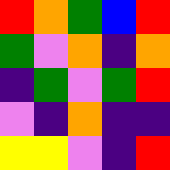[["red", "orange", "green", "blue", "red"], ["green", "violet", "orange", "indigo", "orange"], ["indigo", "green", "violet", "green", "red"], ["violet", "indigo", "orange", "indigo", "indigo"], ["yellow", "yellow", "violet", "indigo", "red"]]